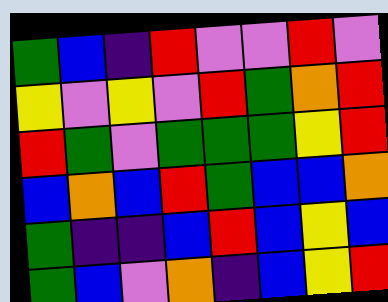[["green", "blue", "indigo", "red", "violet", "violet", "red", "violet"], ["yellow", "violet", "yellow", "violet", "red", "green", "orange", "red"], ["red", "green", "violet", "green", "green", "green", "yellow", "red"], ["blue", "orange", "blue", "red", "green", "blue", "blue", "orange"], ["green", "indigo", "indigo", "blue", "red", "blue", "yellow", "blue"], ["green", "blue", "violet", "orange", "indigo", "blue", "yellow", "red"]]